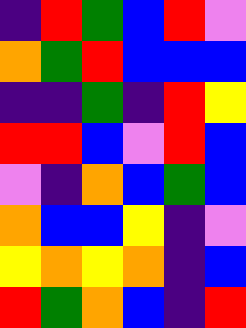[["indigo", "red", "green", "blue", "red", "violet"], ["orange", "green", "red", "blue", "blue", "blue"], ["indigo", "indigo", "green", "indigo", "red", "yellow"], ["red", "red", "blue", "violet", "red", "blue"], ["violet", "indigo", "orange", "blue", "green", "blue"], ["orange", "blue", "blue", "yellow", "indigo", "violet"], ["yellow", "orange", "yellow", "orange", "indigo", "blue"], ["red", "green", "orange", "blue", "indigo", "red"]]